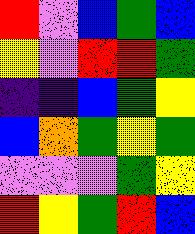[["red", "violet", "blue", "green", "blue"], ["yellow", "violet", "red", "red", "green"], ["indigo", "indigo", "blue", "green", "yellow"], ["blue", "orange", "green", "yellow", "green"], ["violet", "violet", "violet", "green", "yellow"], ["red", "yellow", "green", "red", "blue"]]